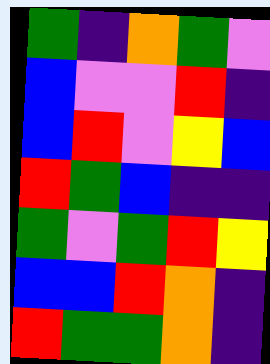[["green", "indigo", "orange", "green", "violet"], ["blue", "violet", "violet", "red", "indigo"], ["blue", "red", "violet", "yellow", "blue"], ["red", "green", "blue", "indigo", "indigo"], ["green", "violet", "green", "red", "yellow"], ["blue", "blue", "red", "orange", "indigo"], ["red", "green", "green", "orange", "indigo"]]